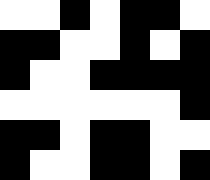[["white", "white", "black", "white", "black", "black", "white"], ["black", "black", "white", "white", "black", "white", "black"], ["black", "white", "white", "black", "black", "black", "black"], ["white", "white", "white", "white", "white", "white", "black"], ["black", "black", "white", "black", "black", "white", "white"], ["black", "white", "white", "black", "black", "white", "black"]]